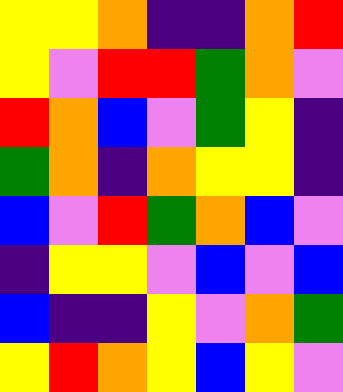[["yellow", "yellow", "orange", "indigo", "indigo", "orange", "red"], ["yellow", "violet", "red", "red", "green", "orange", "violet"], ["red", "orange", "blue", "violet", "green", "yellow", "indigo"], ["green", "orange", "indigo", "orange", "yellow", "yellow", "indigo"], ["blue", "violet", "red", "green", "orange", "blue", "violet"], ["indigo", "yellow", "yellow", "violet", "blue", "violet", "blue"], ["blue", "indigo", "indigo", "yellow", "violet", "orange", "green"], ["yellow", "red", "orange", "yellow", "blue", "yellow", "violet"]]